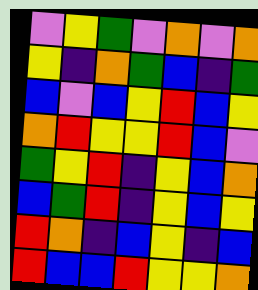[["violet", "yellow", "green", "violet", "orange", "violet", "orange"], ["yellow", "indigo", "orange", "green", "blue", "indigo", "green"], ["blue", "violet", "blue", "yellow", "red", "blue", "yellow"], ["orange", "red", "yellow", "yellow", "red", "blue", "violet"], ["green", "yellow", "red", "indigo", "yellow", "blue", "orange"], ["blue", "green", "red", "indigo", "yellow", "blue", "yellow"], ["red", "orange", "indigo", "blue", "yellow", "indigo", "blue"], ["red", "blue", "blue", "red", "yellow", "yellow", "orange"]]